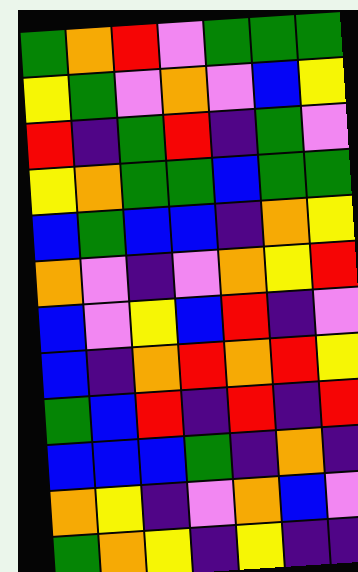[["green", "orange", "red", "violet", "green", "green", "green"], ["yellow", "green", "violet", "orange", "violet", "blue", "yellow"], ["red", "indigo", "green", "red", "indigo", "green", "violet"], ["yellow", "orange", "green", "green", "blue", "green", "green"], ["blue", "green", "blue", "blue", "indigo", "orange", "yellow"], ["orange", "violet", "indigo", "violet", "orange", "yellow", "red"], ["blue", "violet", "yellow", "blue", "red", "indigo", "violet"], ["blue", "indigo", "orange", "red", "orange", "red", "yellow"], ["green", "blue", "red", "indigo", "red", "indigo", "red"], ["blue", "blue", "blue", "green", "indigo", "orange", "indigo"], ["orange", "yellow", "indigo", "violet", "orange", "blue", "violet"], ["green", "orange", "yellow", "indigo", "yellow", "indigo", "indigo"]]